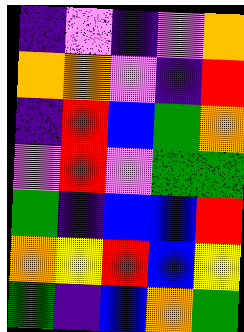[["indigo", "violet", "indigo", "violet", "orange"], ["orange", "orange", "violet", "indigo", "red"], ["indigo", "red", "blue", "green", "orange"], ["violet", "red", "violet", "green", "green"], ["green", "indigo", "blue", "blue", "red"], ["orange", "yellow", "red", "blue", "yellow"], ["green", "indigo", "blue", "orange", "green"]]